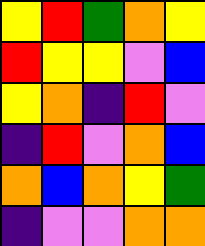[["yellow", "red", "green", "orange", "yellow"], ["red", "yellow", "yellow", "violet", "blue"], ["yellow", "orange", "indigo", "red", "violet"], ["indigo", "red", "violet", "orange", "blue"], ["orange", "blue", "orange", "yellow", "green"], ["indigo", "violet", "violet", "orange", "orange"]]